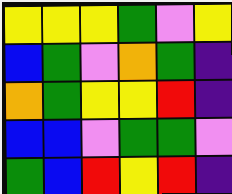[["yellow", "yellow", "yellow", "green", "violet", "yellow"], ["blue", "green", "violet", "orange", "green", "indigo"], ["orange", "green", "yellow", "yellow", "red", "indigo"], ["blue", "blue", "violet", "green", "green", "violet"], ["green", "blue", "red", "yellow", "red", "indigo"]]